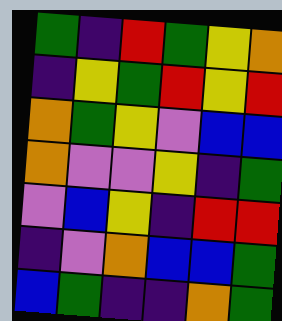[["green", "indigo", "red", "green", "yellow", "orange"], ["indigo", "yellow", "green", "red", "yellow", "red"], ["orange", "green", "yellow", "violet", "blue", "blue"], ["orange", "violet", "violet", "yellow", "indigo", "green"], ["violet", "blue", "yellow", "indigo", "red", "red"], ["indigo", "violet", "orange", "blue", "blue", "green"], ["blue", "green", "indigo", "indigo", "orange", "green"]]